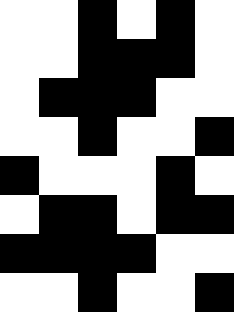[["white", "white", "black", "white", "black", "white"], ["white", "white", "black", "black", "black", "white"], ["white", "black", "black", "black", "white", "white"], ["white", "white", "black", "white", "white", "black"], ["black", "white", "white", "white", "black", "white"], ["white", "black", "black", "white", "black", "black"], ["black", "black", "black", "black", "white", "white"], ["white", "white", "black", "white", "white", "black"]]